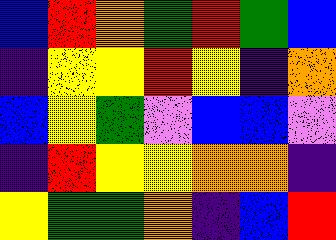[["blue", "red", "orange", "green", "red", "green", "blue"], ["indigo", "yellow", "yellow", "red", "yellow", "indigo", "orange"], ["blue", "yellow", "green", "violet", "blue", "blue", "violet"], ["indigo", "red", "yellow", "yellow", "orange", "orange", "indigo"], ["yellow", "green", "green", "orange", "indigo", "blue", "red"]]